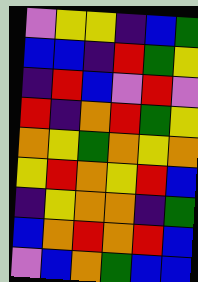[["violet", "yellow", "yellow", "indigo", "blue", "green"], ["blue", "blue", "indigo", "red", "green", "yellow"], ["indigo", "red", "blue", "violet", "red", "violet"], ["red", "indigo", "orange", "red", "green", "yellow"], ["orange", "yellow", "green", "orange", "yellow", "orange"], ["yellow", "red", "orange", "yellow", "red", "blue"], ["indigo", "yellow", "orange", "orange", "indigo", "green"], ["blue", "orange", "red", "orange", "red", "blue"], ["violet", "blue", "orange", "green", "blue", "blue"]]